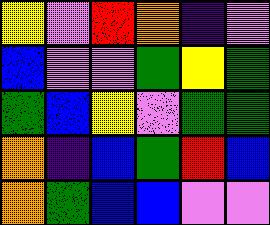[["yellow", "violet", "red", "orange", "indigo", "violet"], ["blue", "violet", "violet", "green", "yellow", "green"], ["green", "blue", "yellow", "violet", "green", "green"], ["orange", "indigo", "blue", "green", "red", "blue"], ["orange", "green", "blue", "blue", "violet", "violet"]]